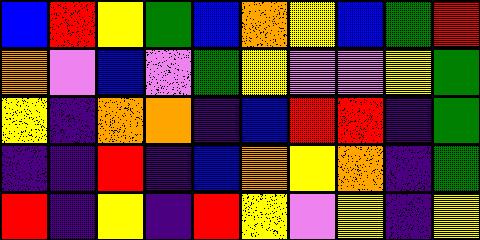[["blue", "red", "yellow", "green", "blue", "orange", "yellow", "blue", "green", "red"], ["orange", "violet", "blue", "violet", "green", "yellow", "violet", "violet", "yellow", "green"], ["yellow", "indigo", "orange", "orange", "indigo", "blue", "red", "red", "indigo", "green"], ["indigo", "indigo", "red", "indigo", "blue", "orange", "yellow", "orange", "indigo", "green"], ["red", "indigo", "yellow", "indigo", "red", "yellow", "violet", "yellow", "indigo", "yellow"]]